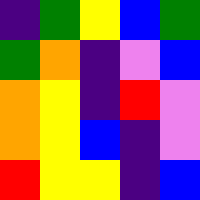[["indigo", "green", "yellow", "blue", "green"], ["green", "orange", "indigo", "violet", "blue"], ["orange", "yellow", "indigo", "red", "violet"], ["orange", "yellow", "blue", "indigo", "violet"], ["red", "yellow", "yellow", "indigo", "blue"]]